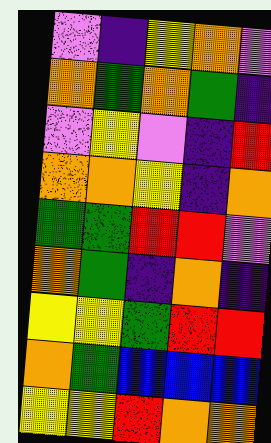[["violet", "indigo", "yellow", "orange", "violet"], ["orange", "green", "orange", "green", "indigo"], ["violet", "yellow", "violet", "indigo", "red"], ["orange", "orange", "yellow", "indigo", "orange"], ["green", "green", "red", "red", "violet"], ["orange", "green", "indigo", "orange", "indigo"], ["yellow", "yellow", "green", "red", "red"], ["orange", "green", "blue", "blue", "blue"], ["yellow", "yellow", "red", "orange", "orange"]]